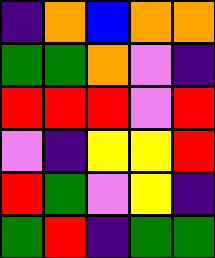[["indigo", "orange", "blue", "orange", "orange"], ["green", "green", "orange", "violet", "indigo"], ["red", "red", "red", "violet", "red"], ["violet", "indigo", "yellow", "yellow", "red"], ["red", "green", "violet", "yellow", "indigo"], ["green", "red", "indigo", "green", "green"]]